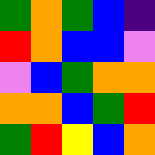[["green", "orange", "green", "blue", "indigo"], ["red", "orange", "blue", "blue", "violet"], ["violet", "blue", "green", "orange", "orange"], ["orange", "orange", "blue", "green", "red"], ["green", "red", "yellow", "blue", "orange"]]